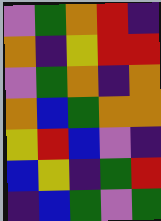[["violet", "green", "orange", "red", "indigo"], ["orange", "indigo", "yellow", "red", "red"], ["violet", "green", "orange", "indigo", "orange"], ["orange", "blue", "green", "orange", "orange"], ["yellow", "red", "blue", "violet", "indigo"], ["blue", "yellow", "indigo", "green", "red"], ["indigo", "blue", "green", "violet", "green"]]